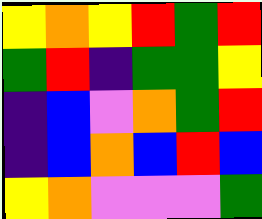[["yellow", "orange", "yellow", "red", "green", "red"], ["green", "red", "indigo", "green", "green", "yellow"], ["indigo", "blue", "violet", "orange", "green", "red"], ["indigo", "blue", "orange", "blue", "red", "blue"], ["yellow", "orange", "violet", "violet", "violet", "green"]]